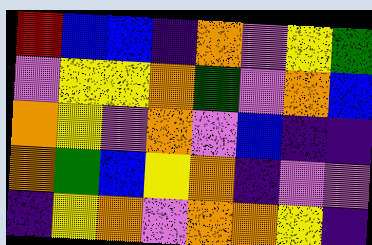[["red", "blue", "blue", "indigo", "orange", "violet", "yellow", "green"], ["violet", "yellow", "yellow", "orange", "green", "violet", "orange", "blue"], ["orange", "yellow", "violet", "orange", "violet", "blue", "indigo", "indigo"], ["orange", "green", "blue", "yellow", "orange", "indigo", "violet", "violet"], ["indigo", "yellow", "orange", "violet", "orange", "orange", "yellow", "indigo"]]